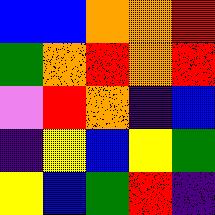[["blue", "blue", "orange", "orange", "red"], ["green", "orange", "red", "orange", "red"], ["violet", "red", "orange", "indigo", "blue"], ["indigo", "yellow", "blue", "yellow", "green"], ["yellow", "blue", "green", "red", "indigo"]]